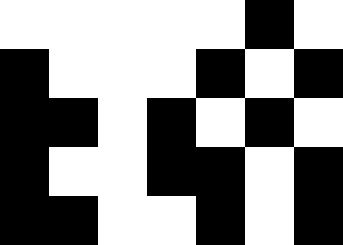[["white", "white", "white", "white", "white", "black", "white"], ["black", "white", "white", "white", "black", "white", "black"], ["black", "black", "white", "black", "white", "black", "white"], ["black", "white", "white", "black", "black", "white", "black"], ["black", "black", "white", "white", "black", "white", "black"]]